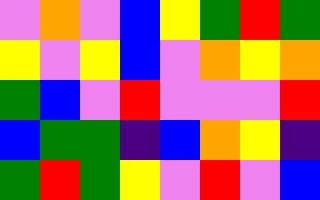[["violet", "orange", "violet", "blue", "yellow", "green", "red", "green"], ["yellow", "violet", "yellow", "blue", "violet", "orange", "yellow", "orange"], ["green", "blue", "violet", "red", "violet", "violet", "violet", "red"], ["blue", "green", "green", "indigo", "blue", "orange", "yellow", "indigo"], ["green", "red", "green", "yellow", "violet", "red", "violet", "blue"]]